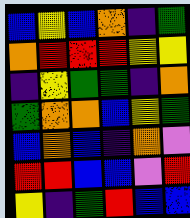[["blue", "yellow", "blue", "orange", "indigo", "green"], ["orange", "red", "red", "red", "yellow", "yellow"], ["indigo", "yellow", "green", "green", "indigo", "orange"], ["green", "orange", "orange", "blue", "yellow", "green"], ["blue", "orange", "blue", "indigo", "orange", "violet"], ["red", "red", "blue", "blue", "violet", "red"], ["yellow", "indigo", "green", "red", "blue", "blue"]]